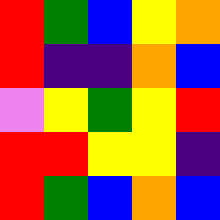[["red", "green", "blue", "yellow", "orange"], ["red", "indigo", "indigo", "orange", "blue"], ["violet", "yellow", "green", "yellow", "red"], ["red", "red", "yellow", "yellow", "indigo"], ["red", "green", "blue", "orange", "blue"]]